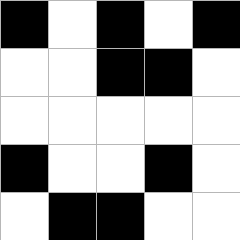[["black", "white", "black", "white", "black"], ["white", "white", "black", "black", "white"], ["white", "white", "white", "white", "white"], ["black", "white", "white", "black", "white"], ["white", "black", "black", "white", "white"]]